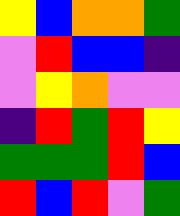[["yellow", "blue", "orange", "orange", "green"], ["violet", "red", "blue", "blue", "indigo"], ["violet", "yellow", "orange", "violet", "violet"], ["indigo", "red", "green", "red", "yellow"], ["green", "green", "green", "red", "blue"], ["red", "blue", "red", "violet", "green"]]